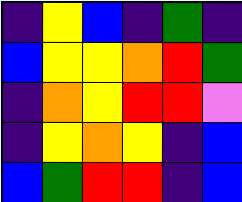[["indigo", "yellow", "blue", "indigo", "green", "indigo"], ["blue", "yellow", "yellow", "orange", "red", "green"], ["indigo", "orange", "yellow", "red", "red", "violet"], ["indigo", "yellow", "orange", "yellow", "indigo", "blue"], ["blue", "green", "red", "red", "indigo", "blue"]]